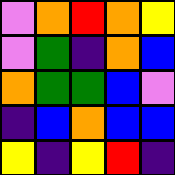[["violet", "orange", "red", "orange", "yellow"], ["violet", "green", "indigo", "orange", "blue"], ["orange", "green", "green", "blue", "violet"], ["indigo", "blue", "orange", "blue", "blue"], ["yellow", "indigo", "yellow", "red", "indigo"]]